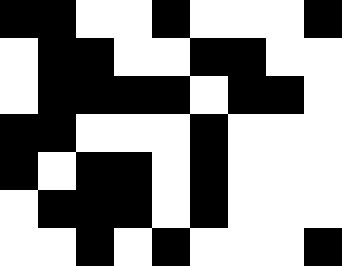[["black", "black", "white", "white", "black", "white", "white", "white", "black"], ["white", "black", "black", "white", "white", "black", "black", "white", "white"], ["white", "black", "black", "black", "black", "white", "black", "black", "white"], ["black", "black", "white", "white", "white", "black", "white", "white", "white"], ["black", "white", "black", "black", "white", "black", "white", "white", "white"], ["white", "black", "black", "black", "white", "black", "white", "white", "white"], ["white", "white", "black", "white", "black", "white", "white", "white", "black"]]